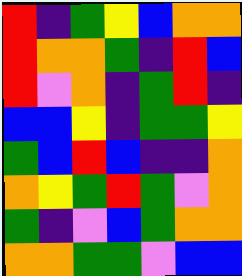[["red", "indigo", "green", "yellow", "blue", "orange", "orange"], ["red", "orange", "orange", "green", "indigo", "red", "blue"], ["red", "violet", "orange", "indigo", "green", "red", "indigo"], ["blue", "blue", "yellow", "indigo", "green", "green", "yellow"], ["green", "blue", "red", "blue", "indigo", "indigo", "orange"], ["orange", "yellow", "green", "red", "green", "violet", "orange"], ["green", "indigo", "violet", "blue", "green", "orange", "orange"], ["orange", "orange", "green", "green", "violet", "blue", "blue"]]